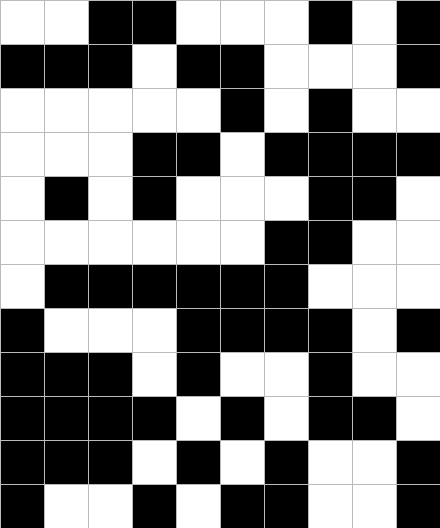[["white", "white", "black", "black", "white", "white", "white", "black", "white", "black"], ["black", "black", "black", "white", "black", "black", "white", "white", "white", "black"], ["white", "white", "white", "white", "white", "black", "white", "black", "white", "white"], ["white", "white", "white", "black", "black", "white", "black", "black", "black", "black"], ["white", "black", "white", "black", "white", "white", "white", "black", "black", "white"], ["white", "white", "white", "white", "white", "white", "black", "black", "white", "white"], ["white", "black", "black", "black", "black", "black", "black", "white", "white", "white"], ["black", "white", "white", "white", "black", "black", "black", "black", "white", "black"], ["black", "black", "black", "white", "black", "white", "white", "black", "white", "white"], ["black", "black", "black", "black", "white", "black", "white", "black", "black", "white"], ["black", "black", "black", "white", "black", "white", "black", "white", "white", "black"], ["black", "white", "white", "black", "white", "black", "black", "white", "white", "black"]]